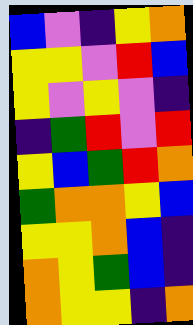[["blue", "violet", "indigo", "yellow", "orange"], ["yellow", "yellow", "violet", "red", "blue"], ["yellow", "violet", "yellow", "violet", "indigo"], ["indigo", "green", "red", "violet", "red"], ["yellow", "blue", "green", "red", "orange"], ["green", "orange", "orange", "yellow", "blue"], ["yellow", "yellow", "orange", "blue", "indigo"], ["orange", "yellow", "green", "blue", "indigo"], ["orange", "yellow", "yellow", "indigo", "orange"]]